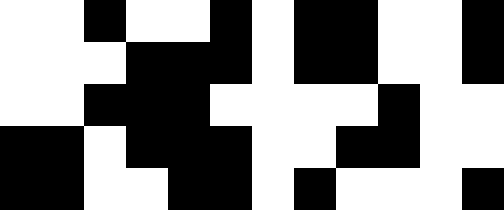[["white", "white", "black", "white", "white", "black", "white", "black", "black", "white", "white", "black"], ["white", "white", "white", "black", "black", "black", "white", "black", "black", "white", "white", "black"], ["white", "white", "black", "black", "black", "white", "white", "white", "white", "black", "white", "white"], ["black", "black", "white", "black", "black", "black", "white", "white", "black", "black", "white", "white"], ["black", "black", "white", "white", "black", "black", "white", "black", "white", "white", "white", "black"]]